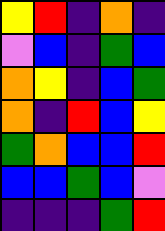[["yellow", "red", "indigo", "orange", "indigo"], ["violet", "blue", "indigo", "green", "blue"], ["orange", "yellow", "indigo", "blue", "green"], ["orange", "indigo", "red", "blue", "yellow"], ["green", "orange", "blue", "blue", "red"], ["blue", "blue", "green", "blue", "violet"], ["indigo", "indigo", "indigo", "green", "red"]]